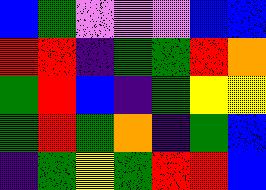[["blue", "green", "violet", "violet", "violet", "blue", "blue"], ["red", "red", "indigo", "green", "green", "red", "orange"], ["green", "red", "blue", "indigo", "green", "yellow", "yellow"], ["green", "red", "green", "orange", "indigo", "green", "blue"], ["indigo", "green", "yellow", "green", "red", "red", "blue"]]